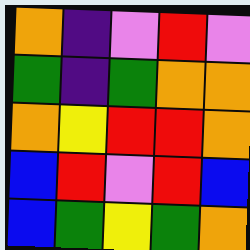[["orange", "indigo", "violet", "red", "violet"], ["green", "indigo", "green", "orange", "orange"], ["orange", "yellow", "red", "red", "orange"], ["blue", "red", "violet", "red", "blue"], ["blue", "green", "yellow", "green", "orange"]]